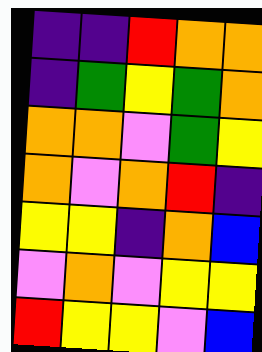[["indigo", "indigo", "red", "orange", "orange"], ["indigo", "green", "yellow", "green", "orange"], ["orange", "orange", "violet", "green", "yellow"], ["orange", "violet", "orange", "red", "indigo"], ["yellow", "yellow", "indigo", "orange", "blue"], ["violet", "orange", "violet", "yellow", "yellow"], ["red", "yellow", "yellow", "violet", "blue"]]